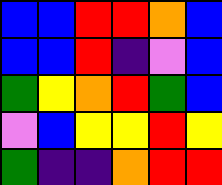[["blue", "blue", "red", "red", "orange", "blue"], ["blue", "blue", "red", "indigo", "violet", "blue"], ["green", "yellow", "orange", "red", "green", "blue"], ["violet", "blue", "yellow", "yellow", "red", "yellow"], ["green", "indigo", "indigo", "orange", "red", "red"]]